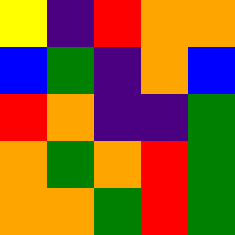[["yellow", "indigo", "red", "orange", "orange"], ["blue", "green", "indigo", "orange", "blue"], ["red", "orange", "indigo", "indigo", "green"], ["orange", "green", "orange", "red", "green"], ["orange", "orange", "green", "red", "green"]]